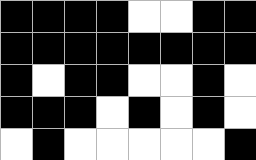[["black", "black", "black", "black", "white", "white", "black", "black"], ["black", "black", "black", "black", "black", "black", "black", "black"], ["black", "white", "black", "black", "white", "white", "black", "white"], ["black", "black", "black", "white", "black", "white", "black", "white"], ["white", "black", "white", "white", "white", "white", "white", "black"]]